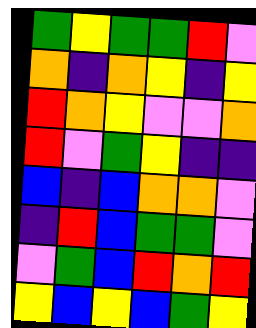[["green", "yellow", "green", "green", "red", "violet"], ["orange", "indigo", "orange", "yellow", "indigo", "yellow"], ["red", "orange", "yellow", "violet", "violet", "orange"], ["red", "violet", "green", "yellow", "indigo", "indigo"], ["blue", "indigo", "blue", "orange", "orange", "violet"], ["indigo", "red", "blue", "green", "green", "violet"], ["violet", "green", "blue", "red", "orange", "red"], ["yellow", "blue", "yellow", "blue", "green", "yellow"]]